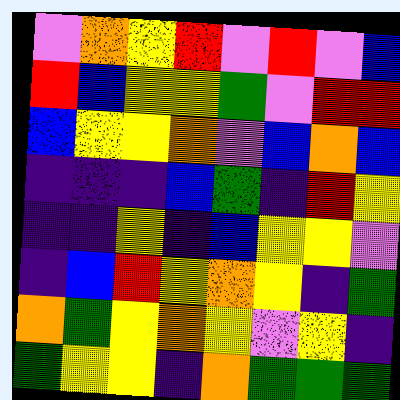[["violet", "orange", "yellow", "red", "violet", "red", "violet", "blue"], ["red", "blue", "yellow", "yellow", "green", "violet", "red", "red"], ["blue", "yellow", "yellow", "orange", "violet", "blue", "orange", "blue"], ["indigo", "indigo", "indigo", "blue", "green", "indigo", "red", "yellow"], ["indigo", "indigo", "yellow", "indigo", "blue", "yellow", "yellow", "violet"], ["indigo", "blue", "red", "yellow", "orange", "yellow", "indigo", "green"], ["orange", "green", "yellow", "orange", "yellow", "violet", "yellow", "indigo"], ["green", "yellow", "yellow", "indigo", "orange", "green", "green", "green"]]